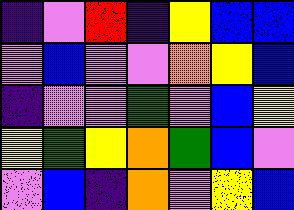[["indigo", "violet", "red", "indigo", "yellow", "blue", "blue"], ["violet", "blue", "violet", "violet", "orange", "yellow", "blue"], ["indigo", "violet", "violet", "green", "violet", "blue", "yellow"], ["yellow", "green", "yellow", "orange", "green", "blue", "violet"], ["violet", "blue", "indigo", "orange", "violet", "yellow", "blue"]]